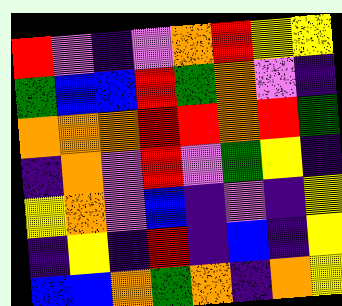[["red", "violet", "indigo", "violet", "orange", "red", "yellow", "yellow"], ["green", "blue", "blue", "red", "green", "orange", "violet", "indigo"], ["orange", "orange", "orange", "red", "red", "orange", "red", "green"], ["indigo", "orange", "violet", "red", "violet", "green", "yellow", "indigo"], ["yellow", "orange", "violet", "blue", "indigo", "violet", "indigo", "yellow"], ["indigo", "yellow", "indigo", "red", "indigo", "blue", "indigo", "yellow"], ["blue", "blue", "orange", "green", "orange", "indigo", "orange", "yellow"]]